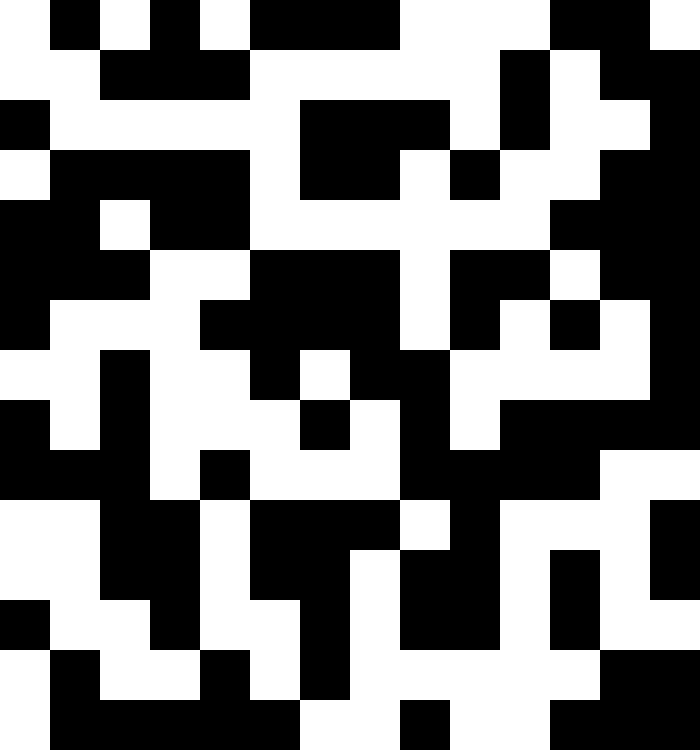[["white", "black", "white", "black", "white", "black", "black", "black", "white", "white", "white", "black", "black", "white"], ["white", "white", "black", "black", "black", "white", "white", "white", "white", "white", "black", "white", "black", "black"], ["black", "white", "white", "white", "white", "white", "black", "black", "black", "white", "black", "white", "white", "black"], ["white", "black", "black", "black", "black", "white", "black", "black", "white", "black", "white", "white", "black", "black"], ["black", "black", "white", "black", "black", "white", "white", "white", "white", "white", "white", "black", "black", "black"], ["black", "black", "black", "white", "white", "black", "black", "black", "white", "black", "black", "white", "black", "black"], ["black", "white", "white", "white", "black", "black", "black", "black", "white", "black", "white", "black", "white", "black"], ["white", "white", "black", "white", "white", "black", "white", "black", "black", "white", "white", "white", "white", "black"], ["black", "white", "black", "white", "white", "white", "black", "white", "black", "white", "black", "black", "black", "black"], ["black", "black", "black", "white", "black", "white", "white", "white", "black", "black", "black", "black", "white", "white"], ["white", "white", "black", "black", "white", "black", "black", "black", "white", "black", "white", "white", "white", "black"], ["white", "white", "black", "black", "white", "black", "black", "white", "black", "black", "white", "black", "white", "black"], ["black", "white", "white", "black", "white", "white", "black", "white", "black", "black", "white", "black", "white", "white"], ["white", "black", "white", "white", "black", "white", "black", "white", "white", "white", "white", "white", "black", "black"], ["white", "black", "black", "black", "black", "black", "white", "white", "black", "white", "white", "black", "black", "black"]]